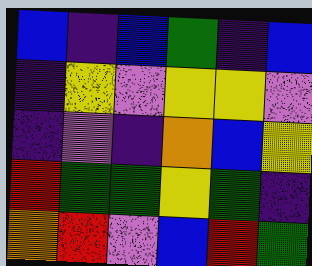[["blue", "indigo", "blue", "green", "indigo", "blue"], ["indigo", "yellow", "violet", "yellow", "yellow", "violet"], ["indigo", "violet", "indigo", "orange", "blue", "yellow"], ["red", "green", "green", "yellow", "green", "indigo"], ["orange", "red", "violet", "blue", "red", "green"]]